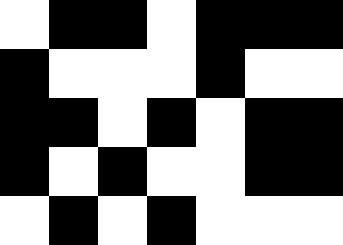[["white", "black", "black", "white", "black", "black", "black"], ["black", "white", "white", "white", "black", "white", "white"], ["black", "black", "white", "black", "white", "black", "black"], ["black", "white", "black", "white", "white", "black", "black"], ["white", "black", "white", "black", "white", "white", "white"]]